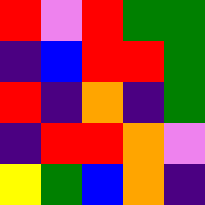[["red", "violet", "red", "green", "green"], ["indigo", "blue", "red", "red", "green"], ["red", "indigo", "orange", "indigo", "green"], ["indigo", "red", "red", "orange", "violet"], ["yellow", "green", "blue", "orange", "indigo"]]